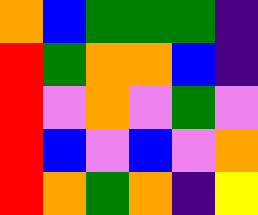[["orange", "blue", "green", "green", "green", "indigo"], ["red", "green", "orange", "orange", "blue", "indigo"], ["red", "violet", "orange", "violet", "green", "violet"], ["red", "blue", "violet", "blue", "violet", "orange"], ["red", "orange", "green", "orange", "indigo", "yellow"]]